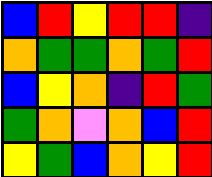[["blue", "red", "yellow", "red", "red", "indigo"], ["orange", "green", "green", "orange", "green", "red"], ["blue", "yellow", "orange", "indigo", "red", "green"], ["green", "orange", "violet", "orange", "blue", "red"], ["yellow", "green", "blue", "orange", "yellow", "red"]]